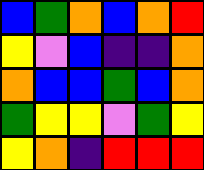[["blue", "green", "orange", "blue", "orange", "red"], ["yellow", "violet", "blue", "indigo", "indigo", "orange"], ["orange", "blue", "blue", "green", "blue", "orange"], ["green", "yellow", "yellow", "violet", "green", "yellow"], ["yellow", "orange", "indigo", "red", "red", "red"]]